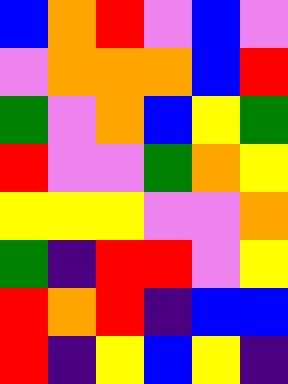[["blue", "orange", "red", "violet", "blue", "violet"], ["violet", "orange", "orange", "orange", "blue", "red"], ["green", "violet", "orange", "blue", "yellow", "green"], ["red", "violet", "violet", "green", "orange", "yellow"], ["yellow", "yellow", "yellow", "violet", "violet", "orange"], ["green", "indigo", "red", "red", "violet", "yellow"], ["red", "orange", "red", "indigo", "blue", "blue"], ["red", "indigo", "yellow", "blue", "yellow", "indigo"]]